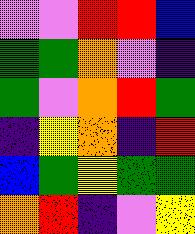[["violet", "violet", "red", "red", "blue"], ["green", "green", "orange", "violet", "indigo"], ["green", "violet", "orange", "red", "green"], ["indigo", "yellow", "orange", "indigo", "red"], ["blue", "green", "yellow", "green", "green"], ["orange", "red", "indigo", "violet", "yellow"]]